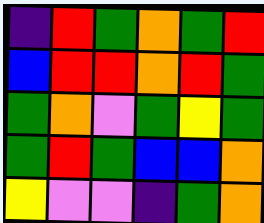[["indigo", "red", "green", "orange", "green", "red"], ["blue", "red", "red", "orange", "red", "green"], ["green", "orange", "violet", "green", "yellow", "green"], ["green", "red", "green", "blue", "blue", "orange"], ["yellow", "violet", "violet", "indigo", "green", "orange"]]